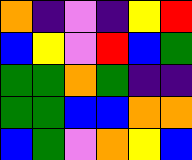[["orange", "indigo", "violet", "indigo", "yellow", "red"], ["blue", "yellow", "violet", "red", "blue", "green"], ["green", "green", "orange", "green", "indigo", "indigo"], ["green", "green", "blue", "blue", "orange", "orange"], ["blue", "green", "violet", "orange", "yellow", "blue"]]